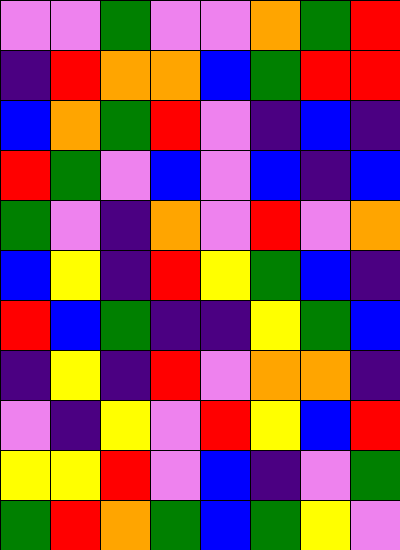[["violet", "violet", "green", "violet", "violet", "orange", "green", "red"], ["indigo", "red", "orange", "orange", "blue", "green", "red", "red"], ["blue", "orange", "green", "red", "violet", "indigo", "blue", "indigo"], ["red", "green", "violet", "blue", "violet", "blue", "indigo", "blue"], ["green", "violet", "indigo", "orange", "violet", "red", "violet", "orange"], ["blue", "yellow", "indigo", "red", "yellow", "green", "blue", "indigo"], ["red", "blue", "green", "indigo", "indigo", "yellow", "green", "blue"], ["indigo", "yellow", "indigo", "red", "violet", "orange", "orange", "indigo"], ["violet", "indigo", "yellow", "violet", "red", "yellow", "blue", "red"], ["yellow", "yellow", "red", "violet", "blue", "indigo", "violet", "green"], ["green", "red", "orange", "green", "blue", "green", "yellow", "violet"]]